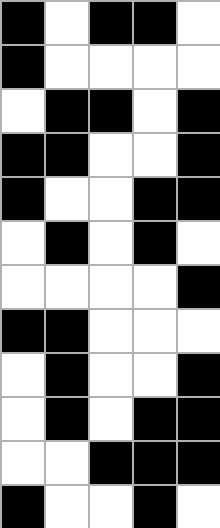[["black", "white", "black", "black", "white"], ["black", "white", "white", "white", "white"], ["white", "black", "black", "white", "black"], ["black", "black", "white", "white", "black"], ["black", "white", "white", "black", "black"], ["white", "black", "white", "black", "white"], ["white", "white", "white", "white", "black"], ["black", "black", "white", "white", "white"], ["white", "black", "white", "white", "black"], ["white", "black", "white", "black", "black"], ["white", "white", "black", "black", "black"], ["black", "white", "white", "black", "white"]]